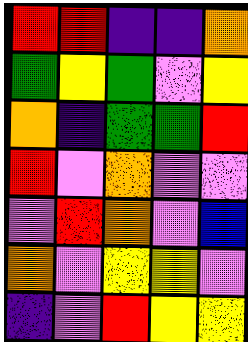[["red", "red", "indigo", "indigo", "orange"], ["green", "yellow", "green", "violet", "yellow"], ["orange", "indigo", "green", "green", "red"], ["red", "violet", "orange", "violet", "violet"], ["violet", "red", "orange", "violet", "blue"], ["orange", "violet", "yellow", "yellow", "violet"], ["indigo", "violet", "red", "yellow", "yellow"]]